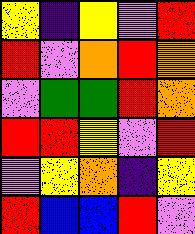[["yellow", "indigo", "yellow", "violet", "red"], ["red", "violet", "orange", "red", "orange"], ["violet", "green", "green", "red", "orange"], ["red", "red", "yellow", "violet", "red"], ["violet", "yellow", "orange", "indigo", "yellow"], ["red", "blue", "blue", "red", "violet"]]